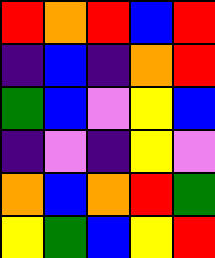[["red", "orange", "red", "blue", "red"], ["indigo", "blue", "indigo", "orange", "red"], ["green", "blue", "violet", "yellow", "blue"], ["indigo", "violet", "indigo", "yellow", "violet"], ["orange", "blue", "orange", "red", "green"], ["yellow", "green", "blue", "yellow", "red"]]